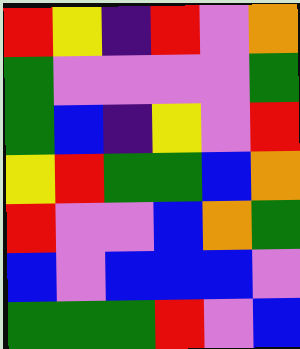[["red", "yellow", "indigo", "red", "violet", "orange"], ["green", "violet", "violet", "violet", "violet", "green"], ["green", "blue", "indigo", "yellow", "violet", "red"], ["yellow", "red", "green", "green", "blue", "orange"], ["red", "violet", "violet", "blue", "orange", "green"], ["blue", "violet", "blue", "blue", "blue", "violet"], ["green", "green", "green", "red", "violet", "blue"]]